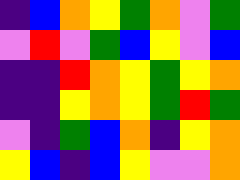[["indigo", "blue", "orange", "yellow", "green", "orange", "violet", "green"], ["violet", "red", "violet", "green", "blue", "yellow", "violet", "blue"], ["indigo", "indigo", "red", "orange", "yellow", "green", "yellow", "orange"], ["indigo", "indigo", "yellow", "orange", "yellow", "green", "red", "green"], ["violet", "indigo", "green", "blue", "orange", "indigo", "yellow", "orange"], ["yellow", "blue", "indigo", "blue", "yellow", "violet", "violet", "orange"]]